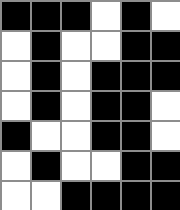[["black", "black", "black", "white", "black", "white"], ["white", "black", "white", "white", "black", "black"], ["white", "black", "white", "black", "black", "black"], ["white", "black", "white", "black", "black", "white"], ["black", "white", "white", "black", "black", "white"], ["white", "black", "white", "white", "black", "black"], ["white", "white", "black", "black", "black", "black"]]